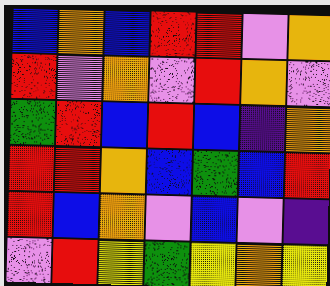[["blue", "orange", "blue", "red", "red", "violet", "orange"], ["red", "violet", "orange", "violet", "red", "orange", "violet"], ["green", "red", "blue", "red", "blue", "indigo", "orange"], ["red", "red", "orange", "blue", "green", "blue", "red"], ["red", "blue", "orange", "violet", "blue", "violet", "indigo"], ["violet", "red", "yellow", "green", "yellow", "orange", "yellow"]]